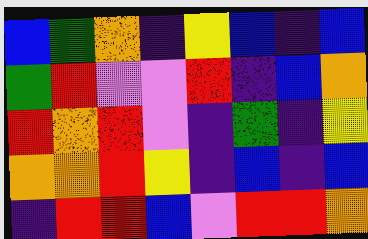[["blue", "green", "orange", "indigo", "yellow", "blue", "indigo", "blue"], ["green", "red", "violet", "violet", "red", "indigo", "blue", "orange"], ["red", "orange", "red", "violet", "indigo", "green", "indigo", "yellow"], ["orange", "orange", "red", "yellow", "indigo", "blue", "indigo", "blue"], ["indigo", "red", "red", "blue", "violet", "red", "red", "orange"]]